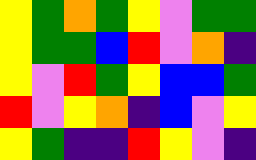[["yellow", "green", "orange", "green", "yellow", "violet", "green", "green"], ["yellow", "green", "green", "blue", "red", "violet", "orange", "indigo"], ["yellow", "violet", "red", "green", "yellow", "blue", "blue", "green"], ["red", "violet", "yellow", "orange", "indigo", "blue", "violet", "yellow"], ["yellow", "green", "indigo", "indigo", "red", "yellow", "violet", "indigo"]]